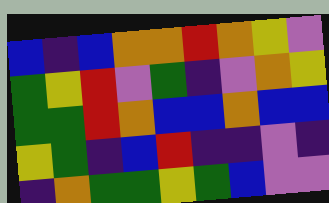[["blue", "indigo", "blue", "orange", "orange", "red", "orange", "yellow", "violet"], ["green", "yellow", "red", "violet", "green", "indigo", "violet", "orange", "yellow"], ["green", "green", "red", "orange", "blue", "blue", "orange", "blue", "blue"], ["yellow", "green", "indigo", "blue", "red", "indigo", "indigo", "violet", "indigo"], ["indigo", "orange", "green", "green", "yellow", "green", "blue", "violet", "violet"]]